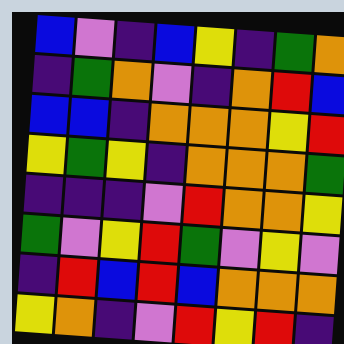[["blue", "violet", "indigo", "blue", "yellow", "indigo", "green", "orange"], ["indigo", "green", "orange", "violet", "indigo", "orange", "red", "blue"], ["blue", "blue", "indigo", "orange", "orange", "orange", "yellow", "red"], ["yellow", "green", "yellow", "indigo", "orange", "orange", "orange", "green"], ["indigo", "indigo", "indigo", "violet", "red", "orange", "orange", "yellow"], ["green", "violet", "yellow", "red", "green", "violet", "yellow", "violet"], ["indigo", "red", "blue", "red", "blue", "orange", "orange", "orange"], ["yellow", "orange", "indigo", "violet", "red", "yellow", "red", "indigo"]]